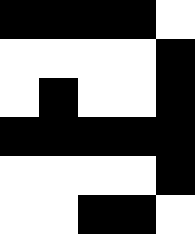[["black", "black", "black", "black", "white"], ["white", "white", "white", "white", "black"], ["white", "black", "white", "white", "black"], ["black", "black", "black", "black", "black"], ["white", "white", "white", "white", "black"], ["white", "white", "black", "black", "white"]]